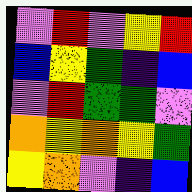[["violet", "red", "violet", "yellow", "red"], ["blue", "yellow", "green", "indigo", "blue"], ["violet", "red", "green", "green", "violet"], ["orange", "yellow", "orange", "yellow", "green"], ["yellow", "orange", "violet", "indigo", "blue"]]